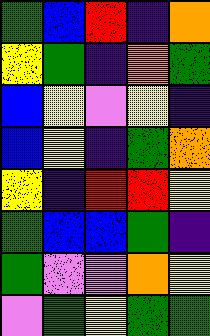[["green", "blue", "red", "indigo", "orange"], ["yellow", "green", "indigo", "orange", "green"], ["blue", "yellow", "violet", "yellow", "indigo"], ["blue", "yellow", "indigo", "green", "orange"], ["yellow", "indigo", "red", "red", "yellow"], ["green", "blue", "blue", "green", "indigo"], ["green", "violet", "violet", "orange", "yellow"], ["violet", "green", "yellow", "green", "green"]]